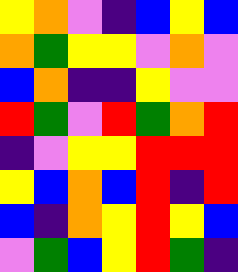[["yellow", "orange", "violet", "indigo", "blue", "yellow", "blue"], ["orange", "green", "yellow", "yellow", "violet", "orange", "violet"], ["blue", "orange", "indigo", "indigo", "yellow", "violet", "violet"], ["red", "green", "violet", "red", "green", "orange", "red"], ["indigo", "violet", "yellow", "yellow", "red", "red", "red"], ["yellow", "blue", "orange", "blue", "red", "indigo", "red"], ["blue", "indigo", "orange", "yellow", "red", "yellow", "blue"], ["violet", "green", "blue", "yellow", "red", "green", "indigo"]]